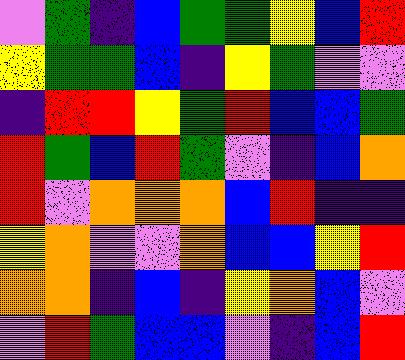[["violet", "green", "indigo", "blue", "green", "green", "yellow", "blue", "red"], ["yellow", "green", "green", "blue", "indigo", "yellow", "green", "violet", "violet"], ["indigo", "red", "red", "yellow", "green", "red", "blue", "blue", "green"], ["red", "green", "blue", "red", "green", "violet", "indigo", "blue", "orange"], ["red", "violet", "orange", "orange", "orange", "blue", "red", "indigo", "indigo"], ["yellow", "orange", "violet", "violet", "orange", "blue", "blue", "yellow", "red"], ["orange", "orange", "indigo", "blue", "indigo", "yellow", "orange", "blue", "violet"], ["violet", "red", "green", "blue", "blue", "violet", "indigo", "blue", "red"]]